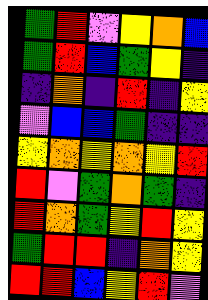[["green", "red", "violet", "yellow", "orange", "blue"], ["green", "red", "blue", "green", "yellow", "indigo"], ["indigo", "orange", "indigo", "red", "indigo", "yellow"], ["violet", "blue", "blue", "green", "indigo", "indigo"], ["yellow", "orange", "yellow", "orange", "yellow", "red"], ["red", "violet", "green", "orange", "green", "indigo"], ["red", "orange", "green", "yellow", "red", "yellow"], ["green", "red", "red", "indigo", "orange", "yellow"], ["red", "red", "blue", "yellow", "red", "violet"]]